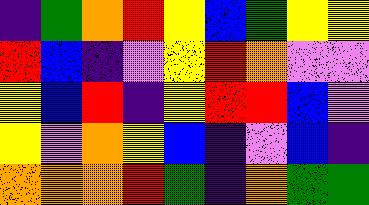[["indigo", "green", "orange", "red", "yellow", "blue", "green", "yellow", "yellow"], ["red", "blue", "indigo", "violet", "yellow", "red", "orange", "violet", "violet"], ["yellow", "blue", "red", "indigo", "yellow", "red", "red", "blue", "violet"], ["yellow", "violet", "orange", "yellow", "blue", "indigo", "violet", "blue", "indigo"], ["orange", "orange", "orange", "red", "green", "indigo", "orange", "green", "green"]]